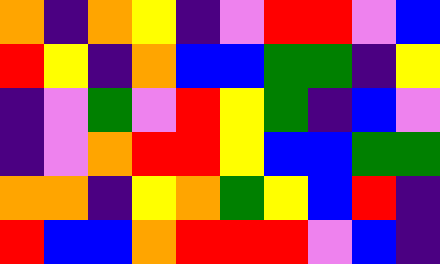[["orange", "indigo", "orange", "yellow", "indigo", "violet", "red", "red", "violet", "blue"], ["red", "yellow", "indigo", "orange", "blue", "blue", "green", "green", "indigo", "yellow"], ["indigo", "violet", "green", "violet", "red", "yellow", "green", "indigo", "blue", "violet"], ["indigo", "violet", "orange", "red", "red", "yellow", "blue", "blue", "green", "green"], ["orange", "orange", "indigo", "yellow", "orange", "green", "yellow", "blue", "red", "indigo"], ["red", "blue", "blue", "orange", "red", "red", "red", "violet", "blue", "indigo"]]